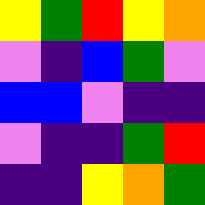[["yellow", "green", "red", "yellow", "orange"], ["violet", "indigo", "blue", "green", "violet"], ["blue", "blue", "violet", "indigo", "indigo"], ["violet", "indigo", "indigo", "green", "red"], ["indigo", "indigo", "yellow", "orange", "green"]]